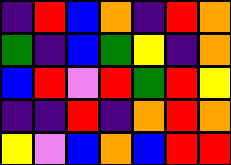[["indigo", "red", "blue", "orange", "indigo", "red", "orange"], ["green", "indigo", "blue", "green", "yellow", "indigo", "orange"], ["blue", "red", "violet", "red", "green", "red", "yellow"], ["indigo", "indigo", "red", "indigo", "orange", "red", "orange"], ["yellow", "violet", "blue", "orange", "blue", "red", "red"]]